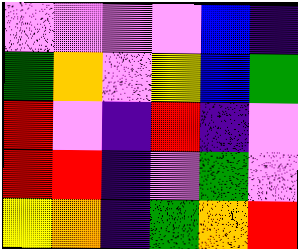[["violet", "violet", "violet", "violet", "blue", "indigo"], ["green", "orange", "violet", "yellow", "blue", "green"], ["red", "violet", "indigo", "red", "indigo", "violet"], ["red", "red", "indigo", "violet", "green", "violet"], ["yellow", "orange", "indigo", "green", "orange", "red"]]